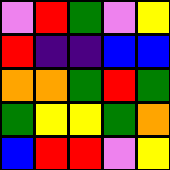[["violet", "red", "green", "violet", "yellow"], ["red", "indigo", "indigo", "blue", "blue"], ["orange", "orange", "green", "red", "green"], ["green", "yellow", "yellow", "green", "orange"], ["blue", "red", "red", "violet", "yellow"]]